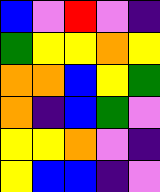[["blue", "violet", "red", "violet", "indigo"], ["green", "yellow", "yellow", "orange", "yellow"], ["orange", "orange", "blue", "yellow", "green"], ["orange", "indigo", "blue", "green", "violet"], ["yellow", "yellow", "orange", "violet", "indigo"], ["yellow", "blue", "blue", "indigo", "violet"]]